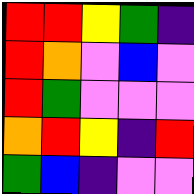[["red", "red", "yellow", "green", "indigo"], ["red", "orange", "violet", "blue", "violet"], ["red", "green", "violet", "violet", "violet"], ["orange", "red", "yellow", "indigo", "red"], ["green", "blue", "indigo", "violet", "violet"]]